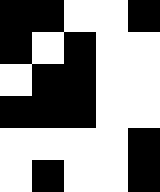[["black", "black", "white", "white", "black"], ["black", "white", "black", "white", "white"], ["white", "black", "black", "white", "white"], ["black", "black", "black", "white", "white"], ["white", "white", "white", "white", "black"], ["white", "black", "white", "white", "black"]]